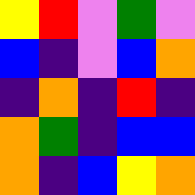[["yellow", "red", "violet", "green", "violet"], ["blue", "indigo", "violet", "blue", "orange"], ["indigo", "orange", "indigo", "red", "indigo"], ["orange", "green", "indigo", "blue", "blue"], ["orange", "indigo", "blue", "yellow", "orange"]]